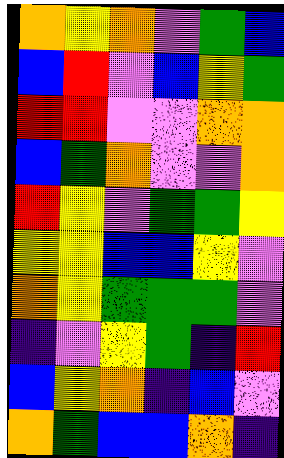[["orange", "yellow", "orange", "violet", "green", "blue"], ["blue", "red", "violet", "blue", "yellow", "green"], ["red", "red", "violet", "violet", "orange", "orange"], ["blue", "green", "orange", "violet", "violet", "orange"], ["red", "yellow", "violet", "green", "green", "yellow"], ["yellow", "yellow", "blue", "blue", "yellow", "violet"], ["orange", "yellow", "green", "green", "green", "violet"], ["indigo", "violet", "yellow", "green", "indigo", "red"], ["blue", "yellow", "orange", "indigo", "blue", "violet"], ["orange", "green", "blue", "blue", "orange", "indigo"]]